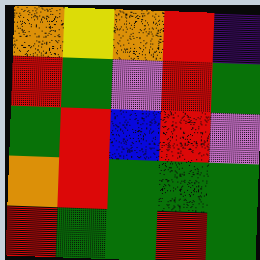[["orange", "yellow", "orange", "red", "indigo"], ["red", "green", "violet", "red", "green"], ["green", "red", "blue", "red", "violet"], ["orange", "red", "green", "green", "green"], ["red", "green", "green", "red", "green"]]